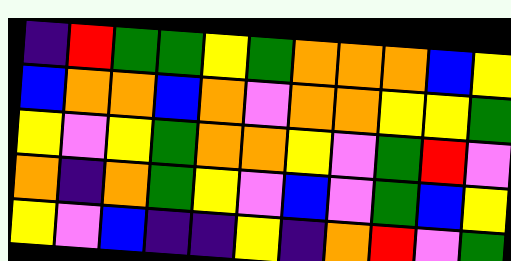[["indigo", "red", "green", "green", "yellow", "green", "orange", "orange", "orange", "blue", "yellow"], ["blue", "orange", "orange", "blue", "orange", "violet", "orange", "orange", "yellow", "yellow", "green"], ["yellow", "violet", "yellow", "green", "orange", "orange", "yellow", "violet", "green", "red", "violet"], ["orange", "indigo", "orange", "green", "yellow", "violet", "blue", "violet", "green", "blue", "yellow"], ["yellow", "violet", "blue", "indigo", "indigo", "yellow", "indigo", "orange", "red", "violet", "green"]]